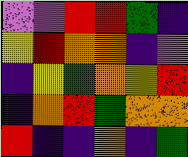[["violet", "violet", "red", "red", "green", "indigo"], ["yellow", "red", "orange", "orange", "indigo", "violet"], ["indigo", "yellow", "green", "orange", "yellow", "red"], ["indigo", "orange", "red", "green", "orange", "orange"], ["red", "indigo", "indigo", "orange", "indigo", "green"]]